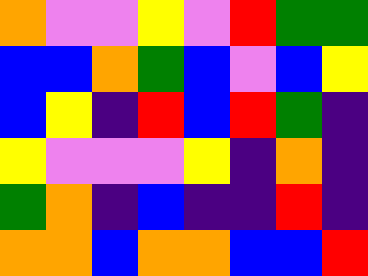[["orange", "violet", "violet", "yellow", "violet", "red", "green", "green"], ["blue", "blue", "orange", "green", "blue", "violet", "blue", "yellow"], ["blue", "yellow", "indigo", "red", "blue", "red", "green", "indigo"], ["yellow", "violet", "violet", "violet", "yellow", "indigo", "orange", "indigo"], ["green", "orange", "indigo", "blue", "indigo", "indigo", "red", "indigo"], ["orange", "orange", "blue", "orange", "orange", "blue", "blue", "red"]]